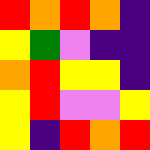[["red", "orange", "red", "orange", "indigo"], ["yellow", "green", "violet", "indigo", "indigo"], ["orange", "red", "yellow", "yellow", "indigo"], ["yellow", "red", "violet", "violet", "yellow"], ["yellow", "indigo", "red", "orange", "red"]]